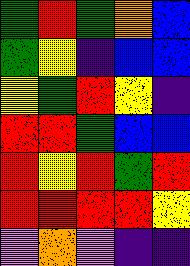[["green", "red", "green", "orange", "blue"], ["green", "yellow", "indigo", "blue", "blue"], ["yellow", "green", "red", "yellow", "indigo"], ["red", "red", "green", "blue", "blue"], ["red", "yellow", "red", "green", "red"], ["red", "red", "red", "red", "yellow"], ["violet", "orange", "violet", "indigo", "indigo"]]